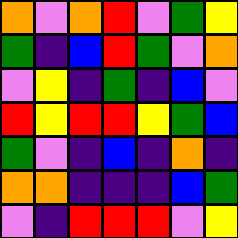[["orange", "violet", "orange", "red", "violet", "green", "yellow"], ["green", "indigo", "blue", "red", "green", "violet", "orange"], ["violet", "yellow", "indigo", "green", "indigo", "blue", "violet"], ["red", "yellow", "red", "red", "yellow", "green", "blue"], ["green", "violet", "indigo", "blue", "indigo", "orange", "indigo"], ["orange", "orange", "indigo", "indigo", "indigo", "blue", "green"], ["violet", "indigo", "red", "red", "red", "violet", "yellow"]]